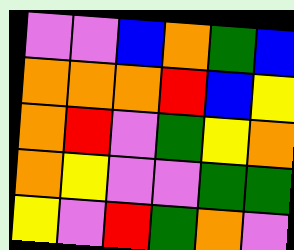[["violet", "violet", "blue", "orange", "green", "blue"], ["orange", "orange", "orange", "red", "blue", "yellow"], ["orange", "red", "violet", "green", "yellow", "orange"], ["orange", "yellow", "violet", "violet", "green", "green"], ["yellow", "violet", "red", "green", "orange", "violet"]]